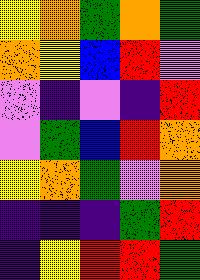[["yellow", "orange", "green", "orange", "green"], ["orange", "yellow", "blue", "red", "violet"], ["violet", "indigo", "violet", "indigo", "red"], ["violet", "green", "blue", "red", "orange"], ["yellow", "orange", "green", "violet", "orange"], ["indigo", "indigo", "indigo", "green", "red"], ["indigo", "yellow", "red", "red", "green"]]